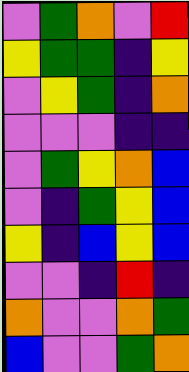[["violet", "green", "orange", "violet", "red"], ["yellow", "green", "green", "indigo", "yellow"], ["violet", "yellow", "green", "indigo", "orange"], ["violet", "violet", "violet", "indigo", "indigo"], ["violet", "green", "yellow", "orange", "blue"], ["violet", "indigo", "green", "yellow", "blue"], ["yellow", "indigo", "blue", "yellow", "blue"], ["violet", "violet", "indigo", "red", "indigo"], ["orange", "violet", "violet", "orange", "green"], ["blue", "violet", "violet", "green", "orange"]]